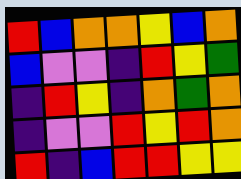[["red", "blue", "orange", "orange", "yellow", "blue", "orange"], ["blue", "violet", "violet", "indigo", "red", "yellow", "green"], ["indigo", "red", "yellow", "indigo", "orange", "green", "orange"], ["indigo", "violet", "violet", "red", "yellow", "red", "orange"], ["red", "indigo", "blue", "red", "red", "yellow", "yellow"]]